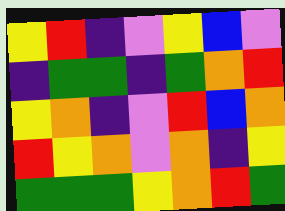[["yellow", "red", "indigo", "violet", "yellow", "blue", "violet"], ["indigo", "green", "green", "indigo", "green", "orange", "red"], ["yellow", "orange", "indigo", "violet", "red", "blue", "orange"], ["red", "yellow", "orange", "violet", "orange", "indigo", "yellow"], ["green", "green", "green", "yellow", "orange", "red", "green"]]